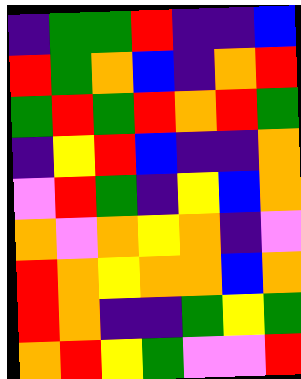[["indigo", "green", "green", "red", "indigo", "indigo", "blue"], ["red", "green", "orange", "blue", "indigo", "orange", "red"], ["green", "red", "green", "red", "orange", "red", "green"], ["indigo", "yellow", "red", "blue", "indigo", "indigo", "orange"], ["violet", "red", "green", "indigo", "yellow", "blue", "orange"], ["orange", "violet", "orange", "yellow", "orange", "indigo", "violet"], ["red", "orange", "yellow", "orange", "orange", "blue", "orange"], ["red", "orange", "indigo", "indigo", "green", "yellow", "green"], ["orange", "red", "yellow", "green", "violet", "violet", "red"]]